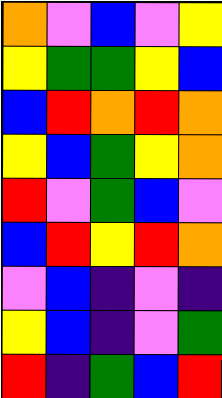[["orange", "violet", "blue", "violet", "yellow"], ["yellow", "green", "green", "yellow", "blue"], ["blue", "red", "orange", "red", "orange"], ["yellow", "blue", "green", "yellow", "orange"], ["red", "violet", "green", "blue", "violet"], ["blue", "red", "yellow", "red", "orange"], ["violet", "blue", "indigo", "violet", "indigo"], ["yellow", "blue", "indigo", "violet", "green"], ["red", "indigo", "green", "blue", "red"]]